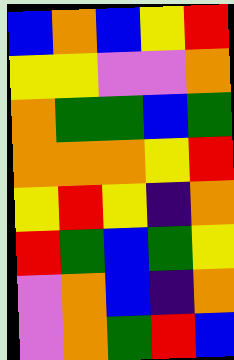[["blue", "orange", "blue", "yellow", "red"], ["yellow", "yellow", "violet", "violet", "orange"], ["orange", "green", "green", "blue", "green"], ["orange", "orange", "orange", "yellow", "red"], ["yellow", "red", "yellow", "indigo", "orange"], ["red", "green", "blue", "green", "yellow"], ["violet", "orange", "blue", "indigo", "orange"], ["violet", "orange", "green", "red", "blue"]]